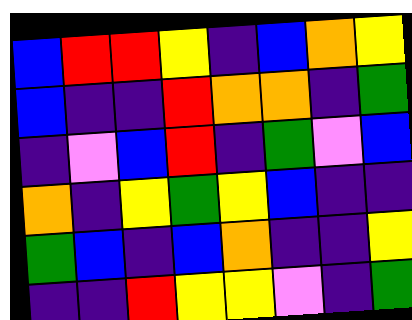[["blue", "red", "red", "yellow", "indigo", "blue", "orange", "yellow"], ["blue", "indigo", "indigo", "red", "orange", "orange", "indigo", "green"], ["indigo", "violet", "blue", "red", "indigo", "green", "violet", "blue"], ["orange", "indigo", "yellow", "green", "yellow", "blue", "indigo", "indigo"], ["green", "blue", "indigo", "blue", "orange", "indigo", "indigo", "yellow"], ["indigo", "indigo", "red", "yellow", "yellow", "violet", "indigo", "green"]]